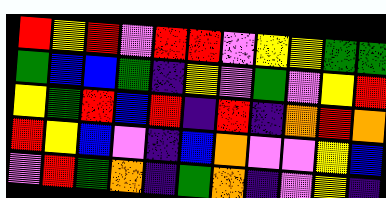[["red", "yellow", "red", "violet", "red", "red", "violet", "yellow", "yellow", "green", "green"], ["green", "blue", "blue", "green", "indigo", "yellow", "violet", "green", "violet", "yellow", "red"], ["yellow", "green", "red", "blue", "red", "indigo", "red", "indigo", "orange", "red", "orange"], ["red", "yellow", "blue", "violet", "indigo", "blue", "orange", "violet", "violet", "yellow", "blue"], ["violet", "red", "green", "orange", "indigo", "green", "orange", "indigo", "violet", "yellow", "indigo"]]